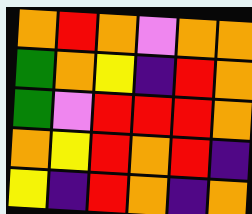[["orange", "red", "orange", "violet", "orange", "orange"], ["green", "orange", "yellow", "indigo", "red", "orange"], ["green", "violet", "red", "red", "red", "orange"], ["orange", "yellow", "red", "orange", "red", "indigo"], ["yellow", "indigo", "red", "orange", "indigo", "orange"]]